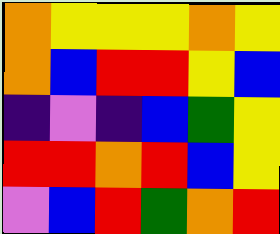[["orange", "yellow", "yellow", "yellow", "orange", "yellow"], ["orange", "blue", "red", "red", "yellow", "blue"], ["indigo", "violet", "indigo", "blue", "green", "yellow"], ["red", "red", "orange", "red", "blue", "yellow"], ["violet", "blue", "red", "green", "orange", "red"]]